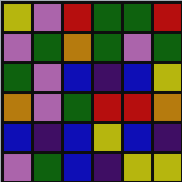[["yellow", "violet", "red", "green", "green", "red"], ["violet", "green", "orange", "green", "violet", "green"], ["green", "violet", "blue", "indigo", "blue", "yellow"], ["orange", "violet", "green", "red", "red", "orange"], ["blue", "indigo", "blue", "yellow", "blue", "indigo"], ["violet", "green", "blue", "indigo", "yellow", "yellow"]]